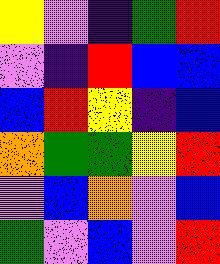[["yellow", "violet", "indigo", "green", "red"], ["violet", "indigo", "red", "blue", "blue"], ["blue", "red", "yellow", "indigo", "blue"], ["orange", "green", "green", "yellow", "red"], ["violet", "blue", "orange", "violet", "blue"], ["green", "violet", "blue", "violet", "red"]]